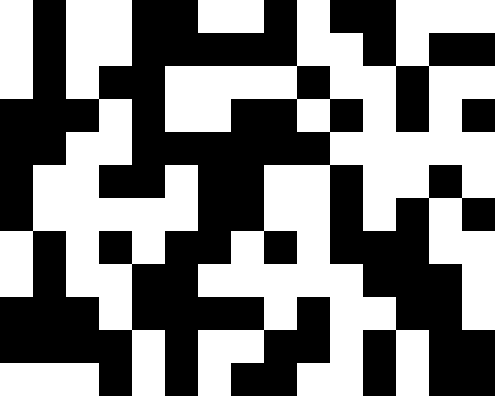[["white", "black", "white", "white", "black", "black", "white", "white", "black", "white", "black", "black", "white", "white", "white"], ["white", "black", "white", "white", "black", "black", "black", "black", "black", "white", "white", "black", "white", "black", "black"], ["white", "black", "white", "black", "black", "white", "white", "white", "white", "black", "white", "white", "black", "white", "white"], ["black", "black", "black", "white", "black", "white", "white", "black", "black", "white", "black", "white", "black", "white", "black"], ["black", "black", "white", "white", "black", "black", "black", "black", "black", "black", "white", "white", "white", "white", "white"], ["black", "white", "white", "black", "black", "white", "black", "black", "white", "white", "black", "white", "white", "black", "white"], ["black", "white", "white", "white", "white", "white", "black", "black", "white", "white", "black", "white", "black", "white", "black"], ["white", "black", "white", "black", "white", "black", "black", "white", "black", "white", "black", "black", "black", "white", "white"], ["white", "black", "white", "white", "black", "black", "white", "white", "white", "white", "white", "black", "black", "black", "white"], ["black", "black", "black", "white", "black", "black", "black", "black", "white", "black", "white", "white", "black", "black", "white"], ["black", "black", "black", "black", "white", "black", "white", "white", "black", "black", "white", "black", "white", "black", "black"], ["white", "white", "white", "black", "white", "black", "white", "black", "black", "white", "white", "black", "white", "black", "black"]]